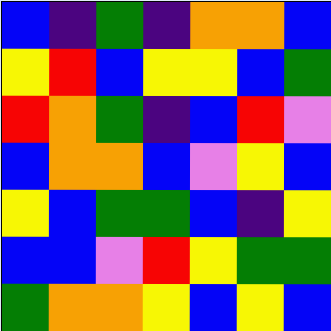[["blue", "indigo", "green", "indigo", "orange", "orange", "blue"], ["yellow", "red", "blue", "yellow", "yellow", "blue", "green"], ["red", "orange", "green", "indigo", "blue", "red", "violet"], ["blue", "orange", "orange", "blue", "violet", "yellow", "blue"], ["yellow", "blue", "green", "green", "blue", "indigo", "yellow"], ["blue", "blue", "violet", "red", "yellow", "green", "green"], ["green", "orange", "orange", "yellow", "blue", "yellow", "blue"]]